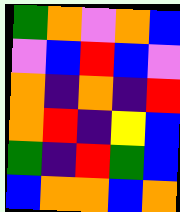[["green", "orange", "violet", "orange", "blue"], ["violet", "blue", "red", "blue", "violet"], ["orange", "indigo", "orange", "indigo", "red"], ["orange", "red", "indigo", "yellow", "blue"], ["green", "indigo", "red", "green", "blue"], ["blue", "orange", "orange", "blue", "orange"]]